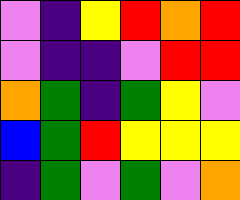[["violet", "indigo", "yellow", "red", "orange", "red"], ["violet", "indigo", "indigo", "violet", "red", "red"], ["orange", "green", "indigo", "green", "yellow", "violet"], ["blue", "green", "red", "yellow", "yellow", "yellow"], ["indigo", "green", "violet", "green", "violet", "orange"]]